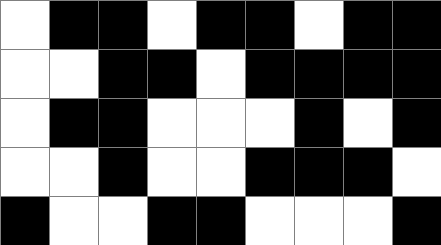[["white", "black", "black", "white", "black", "black", "white", "black", "black"], ["white", "white", "black", "black", "white", "black", "black", "black", "black"], ["white", "black", "black", "white", "white", "white", "black", "white", "black"], ["white", "white", "black", "white", "white", "black", "black", "black", "white"], ["black", "white", "white", "black", "black", "white", "white", "white", "black"]]